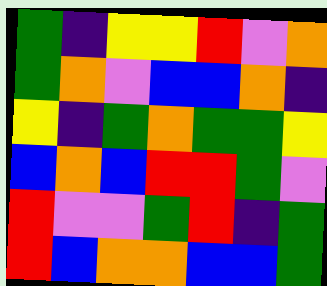[["green", "indigo", "yellow", "yellow", "red", "violet", "orange"], ["green", "orange", "violet", "blue", "blue", "orange", "indigo"], ["yellow", "indigo", "green", "orange", "green", "green", "yellow"], ["blue", "orange", "blue", "red", "red", "green", "violet"], ["red", "violet", "violet", "green", "red", "indigo", "green"], ["red", "blue", "orange", "orange", "blue", "blue", "green"]]